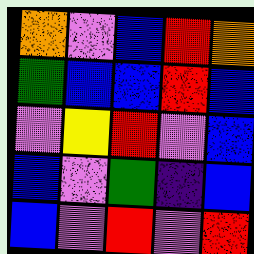[["orange", "violet", "blue", "red", "orange"], ["green", "blue", "blue", "red", "blue"], ["violet", "yellow", "red", "violet", "blue"], ["blue", "violet", "green", "indigo", "blue"], ["blue", "violet", "red", "violet", "red"]]